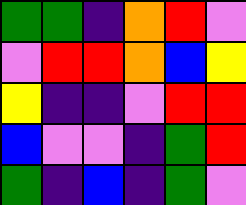[["green", "green", "indigo", "orange", "red", "violet"], ["violet", "red", "red", "orange", "blue", "yellow"], ["yellow", "indigo", "indigo", "violet", "red", "red"], ["blue", "violet", "violet", "indigo", "green", "red"], ["green", "indigo", "blue", "indigo", "green", "violet"]]